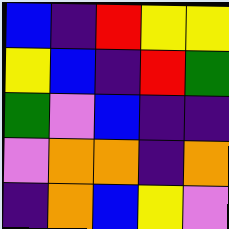[["blue", "indigo", "red", "yellow", "yellow"], ["yellow", "blue", "indigo", "red", "green"], ["green", "violet", "blue", "indigo", "indigo"], ["violet", "orange", "orange", "indigo", "orange"], ["indigo", "orange", "blue", "yellow", "violet"]]